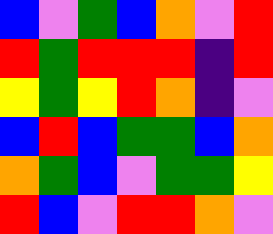[["blue", "violet", "green", "blue", "orange", "violet", "red"], ["red", "green", "red", "red", "red", "indigo", "red"], ["yellow", "green", "yellow", "red", "orange", "indigo", "violet"], ["blue", "red", "blue", "green", "green", "blue", "orange"], ["orange", "green", "blue", "violet", "green", "green", "yellow"], ["red", "blue", "violet", "red", "red", "orange", "violet"]]